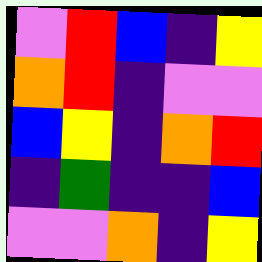[["violet", "red", "blue", "indigo", "yellow"], ["orange", "red", "indigo", "violet", "violet"], ["blue", "yellow", "indigo", "orange", "red"], ["indigo", "green", "indigo", "indigo", "blue"], ["violet", "violet", "orange", "indigo", "yellow"]]